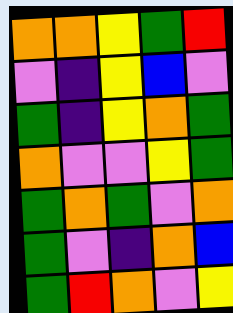[["orange", "orange", "yellow", "green", "red"], ["violet", "indigo", "yellow", "blue", "violet"], ["green", "indigo", "yellow", "orange", "green"], ["orange", "violet", "violet", "yellow", "green"], ["green", "orange", "green", "violet", "orange"], ["green", "violet", "indigo", "orange", "blue"], ["green", "red", "orange", "violet", "yellow"]]